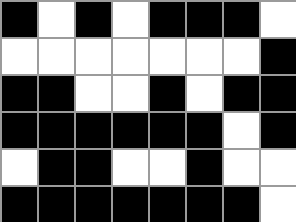[["black", "white", "black", "white", "black", "black", "black", "white"], ["white", "white", "white", "white", "white", "white", "white", "black"], ["black", "black", "white", "white", "black", "white", "black", "black"], ["black", "black", "black", "black", "black", "black", "white", "black"], ["white", "black", "black", "white", "white", "black", "white", "white"], ["black", "black", "black", "black", "black", "black", "black", "white"]]